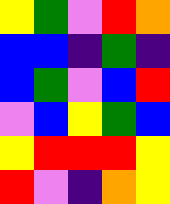[["yellow", "green", "violet", "red", "orange"], ["blue", "blue", "indigo", "green", "indigo"], ["blue", "green", "violet", "blue", "red"], ["violet", "blue", "yellow", "green", "blue"], ["yellow", "red", "red", "red", "yellow"], ["red", "violet", "indigo", "orange", "yellow"]]